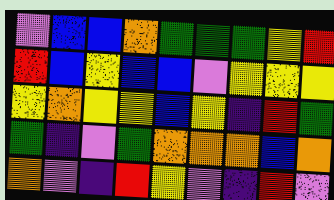[["violet", "blue", "blue", "orange", "green", "green", "green", "yellow", "red"], ["red", "blue", "yellow", "blue", "blue", "violet", "yellow", "yellow", "yellow"], ["yellow", "orange", "yellow", "yellow", "blue", "yellow", "indigo", "red", "green"], ["green", "indigo", "violet", "green", "orange", "orange", "orange", "blue", "orange"], ["orange", "violet", "indigo", "red", "yellow", "violet", "indigo", "red", "violet"]]